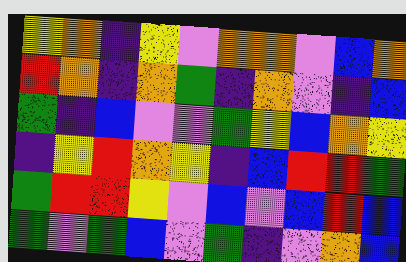[["yellow", "orange", "indigo", "yellow", "violet", "orange", "orange", "violet", "blue", "orange"], ["red", "orange", "indigo", "orange", "green", "indigo", "orange", "violet", "indigo", "blue"], ["green", "indigo", "blue", "violet", "violet", "green", "yellow", "blue", "orange", "yellow"], ["indigo", "yellow", "red", "orange", "yellow", "indigo", "blue", "red", "red", "green"], ["green", "red", "red", "yellow", "violet", "blue", "violet", "blue", "red", "blue"], ["green", "violet", "green", "blue", "violet", "green", "indigo", "violet", "orange", "blue"]]